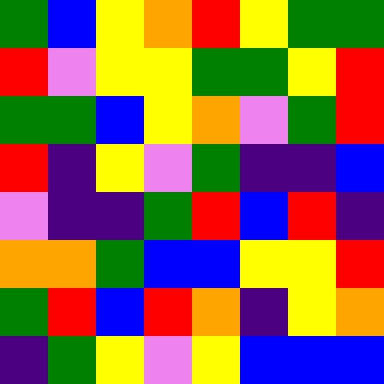[["green", "blue", "yellow", "orange", "red", "yellow", "green", "green"], ["red", "violet", "yellow", "yellow", "green", "green", "yellow", "red"], ["green", "green", "blue", "yellow", "orange", "violet", "green", "red"], ["red", "indigo", "yellow", "violet", "green", "indigo", "indigo", "blue"], ["violet", "indigo", "indigo", "green", "red", "blue", "red", "indigo"], ["orange", "orange", "green", "blue", "blue", "yellow", "yellow", "red"], ["green", "red", "blue", "red", "orange", "indigo", "yellow", "orange"], ["indigo", "green", "yellow", "violet", "yellow", "blue", "blue", "blue"]]